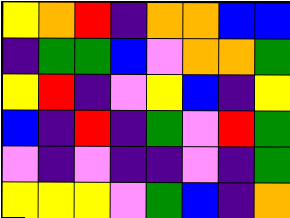[["yellow", "orange", "red", "indigo", "orange", "orange", "blue", "blue"], ["indigo", "green", "green", "blue", "violet", "orange", "orange", "green"], ["yellow", "red", "indigo", "violet", "yellow", "blue", "indigo", "yellow"], ["blue", "indigo", "red", "indigo", "green", "violet", "red", "green"], ["violet", "indigo", "violet", "indigo", "indigo", "violet", "indigo", "green"], ["yellow", "yellow", "yellow", "violet", "green", "blue", "indigo", "orange"]]